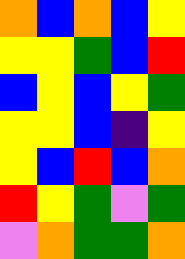[["orange", "blue", "orange", "blue", "yellow"], ["yellow", "yellow", "green", "blue", "red"], ["blue", "yellow", "blue", "yellow", "green"], ["yellow", "yellow", "blue", "indigo", "yellow"], ["yellow", "blue", "red", "blue", "orange"], ["red", "yellow", "green", "violet", "green"], ["violet", "orange", "green", "green", "orange"]]